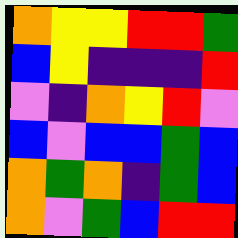[["orange", "yellow", "yellow", "red", "red", "green"], ["blue", "yellow", "indigo", "indigo", "indigo", "red"], ["violet", "indigo", "orange", "yellow", "red", "violet"], ["blue", "violet", "blue", "blue", "green", "blue"], ["orange", "green", "orange", "indigo", "green", "blue"], ["orange", "violet", "green", "blue", "red", "red"]]